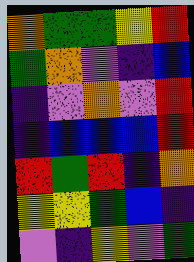[["orange", "green", "green", "yellow", "red"], ["green", "orange", "violet", "indigo", "blue"], ["indigo", "violet", "orange", "violet", "red"], ["indigo", "blue", "blue", "blue", "red"], ["red", "green", "red", "indigo", "orange"], ["yellow", "yellow", "green", "blue", "indigo"], ["violet", "indigo", "yellow", "violet", "green"]]